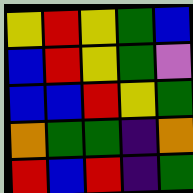[["yellow", "red", "yellow", "green", "blue"], ["blue", "red", "yellow", "green", "violet"], ["blue", "blue", "red", "yellow", "green"], ["orange", "green", "green", "indigo", "orange"], ["red", "blue", "red", "indigo", "green"]]